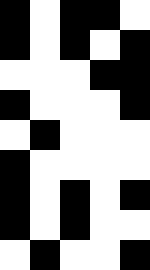[["black", "white", "black", "black", "white"], ["black", "white", "black", "white", "black"], ["white", "white", "white", "black", "black"], ["black", "white", "white", "white", "black"], ["white", "black", "white", "white", "white"], ["black", "white", "white", "white", "white"], ["black", "white", "black", "white", "black"], ["black", "white", "black", "white", "white"], ["white", "black", "white", "white", "black"]]